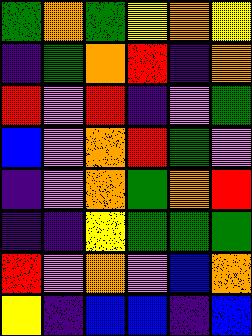[["green", "orange", "green", "yellow", "orange", "yellow"], ["indigo", "green", "orange", "red", "indigo", "orange"], ["red", "violet", "red", "indigo", "violet", "green"], ["blue", "violet", "orange", "red", "green", "violet"], ["indigo", "violet", "orange", "green", "orange", "red"], ["indigo", "indigo", "yellow", "green", "green", "green"], ["red", "violet", "orange", "violet", "blue", "orange"], ["yellow", "indigo", "blue", "blue", "indigo", "blue"]]